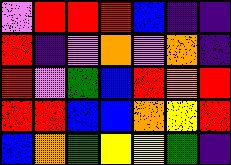[["violet", "red", "red", "red", "blue", "indigo", "indigo"], ["red", "indigo", "violet", "orange", "violet", "orange", "indigo"], ["red", "violet", "green", "blue", "red", "orange", "red"], ["red", "red", "blue", "blue", "orange", "yellow", "red"], ["blue", "orange", "green", "yellow", "yellow", "green", "indigo"]]